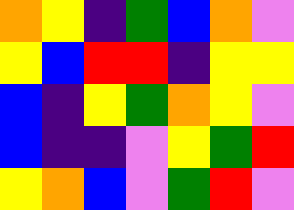[["orange", "yellow", "indigo", "green", "blue", "orange", "violet"], ["yellow", "blue", "red", "red", "indigo", "yellow", "yellow"], ["blue", "indigo", "yellow", "green", "orange", "yellow", "violet"], ["blue", "indigo", "indigo", "violet", "yellow", "green", "red"], ["yellow", "orange", "blue", "violet", "green", "red", "violet"]]